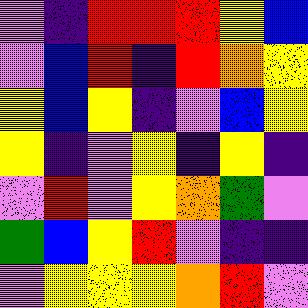[["violet", "indigo", "red", "red", "red", "yellow", "blue"], ["violet", "blue", "red", "indigo", "red", "orange", "yellow"], ["yellow", "blue", "yellow", "indigo", "violet", "blue", "yellow"], ["yellow", "indigo", "violet", "yellow", "indigo", "yellow", "indigo"], ["violet", "red", "violet", "yellow", "orange", "green", "violet"], ["green", "blue", "yellow", "red", "violet", "indigo", "indigo"], ["violet", "yellow", "yellow", "yellow", "orange", "red", "violet"]]